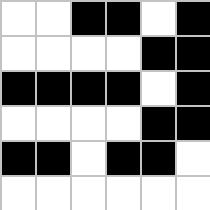[["white", "white", "black", "black", "white", "black"], ["white", "white", "white", "white", "black", "black"], ["black", "black", "black", "black", "white", "black"], ["white", "white", "white", "white", "black", "black"], ["black", "black", "white", "black", "black", "white"], ["white", "white", "white", "white", "white", "white"]]